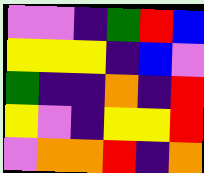[["violet", "violet", "indigo", "green", "red", "blue"], ["yellow", "yellow", "yellow", "indigo", "blue", "violet"], ["green", "indigo", "indigo", "orange", "indigo", "red"], ["yellow", "violet", "indigo", "yellow", "yellow", "red"], ["violet", "orange", "orange", "red", "indigo", "orange"]]